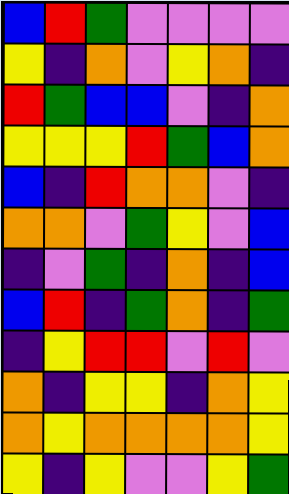[["blue", "red", "green", "violet", "violet", "violet", "violet"], ["yellow", "indigo", "orange", "violet", "yellow", "orange", "indigo"], ["red", "green", "blue", "blue", "violet", "indigo", "orange"], ["yellow", "yellow", "yellow", "red", "green", "blue", "orange"], ["blue", "indigo", "red", "orange", "orange", "violet", "indigo"], ["orange", "orange", "violet", "green", "yellow", "violet", "blue"], ["indigo", "violet", "green", "indigo", "orange", "indigo", "blue"], ["blue", "red", "indigo", "green", "orange", "indigo", "green"], ["indigo", "yellow", "red", "red", "violet", "red", "violet"], ["orange", "indigo", "yellow", "yellow", "indigo", "orange", "yellow"], ["orange", "yellow", "orange", "orange", "orange", "orange", "yellow"], ["yellow", "indigo", "yellow", "violet", "violet", "yellow", "green"]]